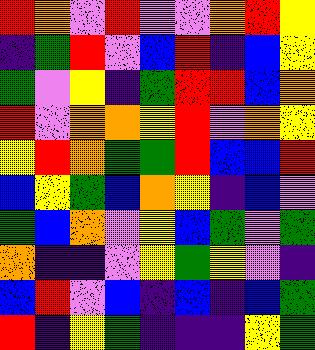[["red", "orange", "violet", "red", "violet", "violet", "orange", "red", "yellow"], ["indigo", "green", "red", "violet", "blue", "red", "indigo", "blue", "yellow"], ["green", "violet", "yellow", "indigo", "green", "red", "red", "blue", "orange"], ["red", "violet", "orange", "orange", "yellow", "red", "violet", "orange", "yellow"], ["yellow", "red", "orange", "green", "green", "red", "blue", "blue", "red"], ["blue", "yellow", "green", "blue", "orange", "yellow", "indigo", "blue", "violet"], ["green", "blue", "orange", "violet", "yellow", "blue", "green", "violet", "green"], ["orange", "indigo", "indigo", "violet", "yellow", "green", "yellow", "violet", "indigo"], ["blue", "red", "violet", "blue", "indigo", "blue", "indigo", "blue", "green"], ["red", "indigo", "yellow", "green", "indigo", "indigo", "indigo", "yellow", "green"]]